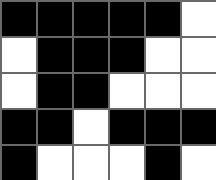[["black", "black", "black", "black", "black", "white"], ["white", "black", "black", "black", "white", "white"], ["white", "black", "black", "white", "white", "white"], ["black", "black", "white", "black", "black", "black"], ["black", "white", "white", "white", "black", "white"]]